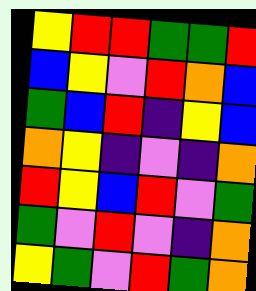[["yellow", "red", "red", "green", "green", "red"], ["blue", "yellow", "violet", "red", "orange", "blue"], ["green", "blue", "red", "indigo", "yellow", "blue"], ["orange", "yellow", "indigo", "violet", "indigo", "orange"], ["red", "yellow", "blue", "red", "violet", "green"], ["green", "violet", "red", "violet", "indigo", "orange"], ["yellow", "green", "violet", "red", "green", "orange"]]